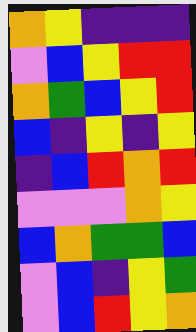[["orange", "yellow", "indigo", "indigo", "indigo"], ["violet", "blue", "yellow", "red", "red"], ["orange", "green", "blue", "yellow", "red"], ["blue", "indigo", "yellow", "indigo", "yellow"], ["indigo", "blue", "red", "orange", "red"], ["violet", "violet", "violet", "orange", "yellow"], ["blue", "orange", "green", "green", "blue"], ["violet", "blue", "indigo", "yellow", "green"], ["violet", "blue", "red", "yellow", "orange"]]